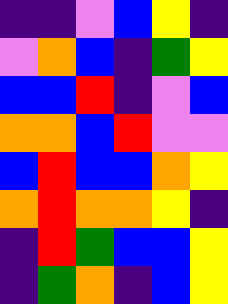[["indigo", "indigo", "violet", "blue", "yellow", "indigo"], ["violet", "orange", "blue", "indigo", "green", "yellow"], ["blue", "blue", "red", "indigo", "violet", "blue"], ["orange", "orange", "blue", "red", "violet", "violet"], ["blue", "red", "blue", "blue", "orange", "yellow"], ["orange", "red", "orange", "orange", "yellow", "indigo"], ["indigo", "red", "green", "blue", "blue", "yellow"], ["indigo", "green", "orange", "indigo", "blue", "yellow"]]